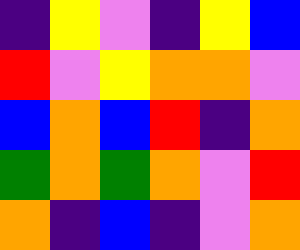[["indigo", "yellow", "violet", "indigo", "yellow", "blue"], ["red", "violet", "yellow", "orange", "orange", "violet"], ["blue", "orange", "blue", "red", "indigo", "orange"], ["green", "orange", "green", "orange", "violet", "red"], ["orange", "indigo", "blue", "indigo", "violet", "orange"]]